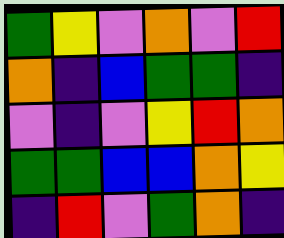[["green", "yellow", "violet", "orange", "violet", "red"], ["orange", "indigo", "blue", "green", "green", "indigo"], ["violet", "indigo", "violet", "yellow", "red", "orange"], ["green", "green", "blue", "blue", "orange", "yellow"], ["indigo", "red", "violet", "green", "orange", "indigo"]]